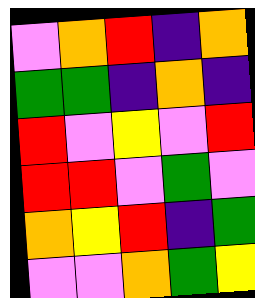[["violet", "orange", "red", "indigo", "orange"], ["green", "green", "indigo", "orange", "indigo"], ["red", "violet", "yellow", "violet", "red"], ["red", "red", "violet", "green", "violet"], ["orange", "yellow", "red", "indigo", "green"], ["violet", "violet", "orange", "green", "yellow"]]